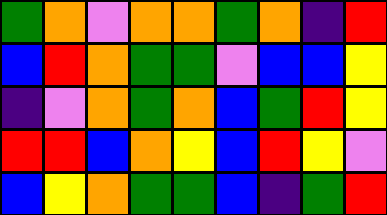[["green", "orange", "violet", "orange", "orange", "green", "orange", "indigo", "red"], ["blue", "red", "orange", "green", "green", "violet", "blue", "blue", "yellow"], ["indigo", "violet", "orange", "green", "orange", "blue", "green", "red", "yellow"], ["red", "red", "blue", "orange", "yellow", "blue", "red", "yellow", "violet"], ["blue", "yellow", "orange", "green", "green", "blue", "indigo", "green", "red"]]